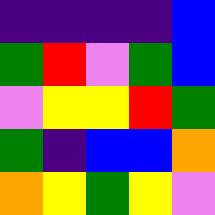[["indigo", "indigo", "indigo", "indigo", "blue"], ["green", "red", "violet", "green", "blue"], ["violet", "yellow", "yellow", "red", "green"], ["green", "indigo", "blue", "blue", "orange"], ["orange", "yellow", "green", "yellow", "violet"]]